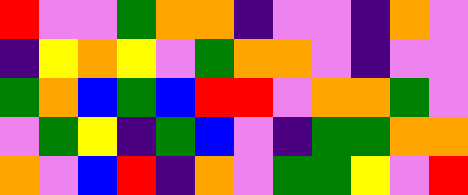[["red", "violet", "violet", "green", "orange", "orange", "indigo", "violet", "violet", "indigo", "orange", "violet"], ["indigo", "yellow", "orange", "yellow", "violet", "green", "orange", "orange", "violet", "indigo", "violet", "violet"], ["green", "orange", "blue", "green", "blue", "red", "red", "violet", "orange", "orange", "green", "violet"], ["violet", "green", "yellow", "indigo", "green", "blue", "violet", "indigo", "green", "green", "orange", "orange"], ["orange", "violet", "blue", "red", "indigo", "orange", "violet", "green", "green", "yellow", "violet", "red"]]